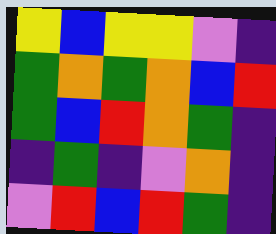[["yellow", "blue", "yellow", "yellow", "violet", "indigo"], ["green", "orange", "green", "orange", "blue", "red"], ["green", "blue", "red", "orange", "green", "indigo"], ["indigo", "green", "indigo", "violet", "orange", "indigo"], ["violet", "red", "blue", "red", "green", "indigo"]]